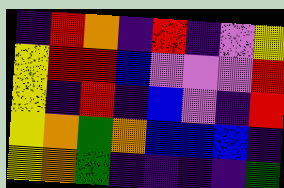[["indigo", "red", "orange", "indigo", "red", "indigo", "violet", "yellow"], ["yellow", "red", "red", "blue", "violet", "violet", "violet", "red"], ["yellow", "indigo", "red", "indigo", "blue", "violet", "indigo", "red"], ["yellow", "orange", "green", "orange", "blue", "blue", "blue", "indigo"], ["yellow", "orange", "green", "indigo", "indigo", "indigo", "indigo", "green"]]